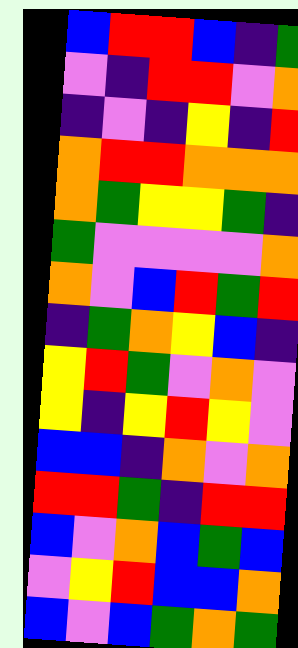[["blue", "red", "red", "blue", "indigo", "green"], ["violet", "indigo", "red", "red", "violet", "orange"], ["indigo", "violet", "indigo", "yellow", "indigo", "red"], ["orange", "red", "red", "orange", "orange", "orange"], ["orange", "green", "yellow", "yellow", "green", "indigo"], ["green", "violet", "violet", "violet", "violet", "orange"], ["orange", "violet", "blue", "red", "green", "red"], ["indigo", "green", "orange", "yellow", "blue", "indigo"], ["yellow", "red", "green", "violet", "orange", "violet"], ["yellow", "indigo", "yellow", "red", "yellow", "violet"], ["blue", "blue", "indigo", "orange", "violet", "orange"], ["red", "red", "green", "indigo", "red", "red"], ["blue", "violet", "orange", "blue", "green", "blue"], ["violet", "yellow", "red", "blue", "blue", "orange"], ["blue", "violet", "blue", "green", "orange", "green"]]